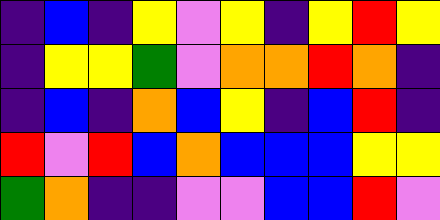[["indigo", "blue", "indigo", "yellow", "violet", "yellow", "indigo", "yellow", "red", "yellow"], ["indigo", "yellow", "yellow", "green", "violet", "orange", "orange", "red", "orange", "indigo"], ["indigo", "blue", "indigo", "orange", "blue", "yellow", "indigo", "blue", "red", "indigo"], ["red", "violet", "red", "blue", "orange", "blue", "blue", "blue", "yellow", "yellow"], ["green", "orange", "indigo", "indigo", "violet", "violet", "blue", "blue", "red", "violet"]]